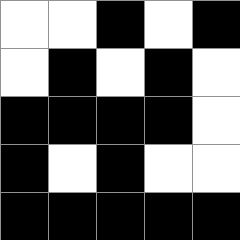[["white", "white", "black", "white", "black"], ["white", "black", "white", "black", "white"], ["black", "black", "black", "black", "white"], ["black", "white", "black", "white", "white"], ["black", "black", "black", "black", "black"]]